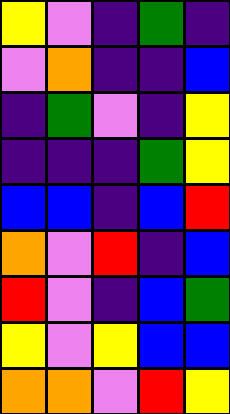[["yellow", "violet", "indigo", "green", "indigo"], ["violet", "orange", "indigo", "indigo", "blue"], ["indigo", "green", "violet", "indigo", "yellow"], ["indigo", "indigo", "indigo", "green", "yellow"], ["blue", "blue", "indigo", "blue", "red"], ["orange", "violet", "red", "indigo", "blue"], ["red", "violet", "indigo", "blue", "green"], ["yellow", "violet", "yellow", "blue", "blue"], ["orange", "orange", "violet", "red", "yellow"]]